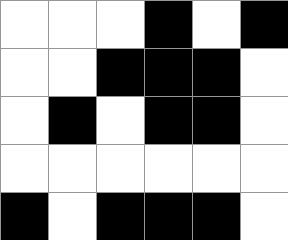[["white", "white", "white", "black", "white", "black"], ["white", "white", "black", "black", "black", "white"], ["white", "black", "white", "black", "black", "white"], ["white", "white", "white", "white", "white", "white"], ["black", "white", "black", "black", "black", "white"]]